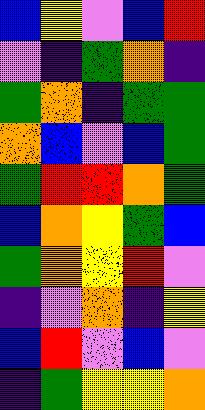[["blue", "yellow", "violet", "blue", "red"], ["violet", "indigo", "green", "orange", "indigo"], ["green", "orange", "indigo", "green", "green"], ["orange", "blue", "violet", "blue", "green"], ["green", "red", "red", "orange", "green"], ["blue", "orange", "yellow", "green", "blue"], ["green", "orange", "yellow", "red", "violet"], ["indigo", "violet", "orange", "indigo", "yellow"], ["blue", "red", "violet", "blue", "violet"], ["indigo", "green", "yellow", "yellow", "orange"]]